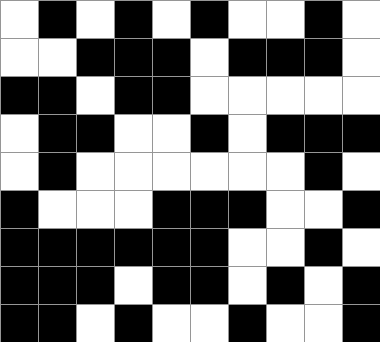[["white", "black", "white", "black", "white", "black", "white", "white", "black", "white"], ["white", "white", "black", "black", "black", "white", "black", "black", "black", "white"], ["black", "black", "white", "black", "black", "white", "white", "white", "white", "white"], ["white", "black", "black", "white", "white", "black", "white", "black", "black", "black"], ["white", "black", "white", "white", "white", "white", "white", "white", "black", "white"], ["black", "white", "white", "white", "black", "black", "black", "white", "white", "black"], ["black", "black", "black", "black", "black", "black", "white", "white", "black", "white"], ["black", "black", "black", "white", "black", "black", "white", "black", "white", "black"], ["black", "black", "white", "black", "white", "white", "black", "white", "white", "black"]]